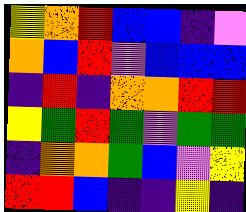[["yellow", "orange", "red", "blue", "blue", "indigo", "violet"], ["orange", "blue", "red", "violet", "blue", "blue", "blue"], ["indigo", "red", "indigo", "orange", "orange", "red", "red"], ["yellow", "green", "red", "green", "violet", "green", "green"], ["indigo", "orange", "orange", "green", "blue", "violet", "yellow"], ["red", "red", "blue", "indigo", "indigo", "yellow", "indigo"]]